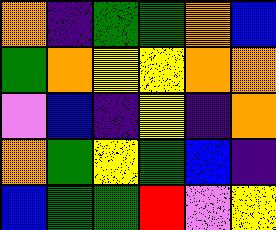[["orange", "indigo", "green", "green", "orange", "blue"], ["green", "orange", "yellow", "yellow", "orange", "orange"], ["violet", "blue", "indigo", "yellow", "indigo", "orange"], ["orange", "green", "yellow", "green", "blue", "indigo"], ["blue", "green", "green", "red", "violet", "yellow"]]